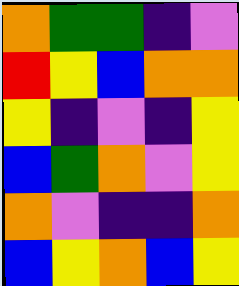[["orange", "green", "green", "indigo", "violet"], ["red", "yellow", "blue", "orange", "orange"], ["yellow", "indigo", "violet", "indigo", "yellow"], ["blue", "green", "orange", "violet", "yellow"], ["orange", "violet", "indigo", "indigo", "orange"], ["blue", "yellow", "orange", "blue", "yellow"]]